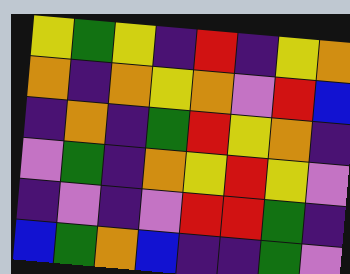[["yellow", "green", "yellow", "indigo", "red", "indigo", "yellow", "orange"], ["orange", "indigo", "orange", "yellow", "orange", "violet", "red", "blue"], ["indigo", "orange", "indigo", "green", "red", "yellow", "orange", "indigo"], ["violet", "green", "indigo", "orange", "yellow", "red", "yellow", "violet"], ["indigo", "violet", "indigo", "violet", "red", "red", "green", "indigo"], ["blue", "green", "orange", "blue", "indigo", "indigo", "green", "violet"]]